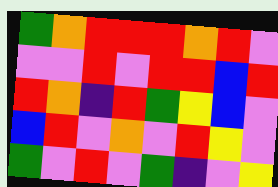[["green", "orange", "red", "red", "red", "orange", "red", "violet"], ["violet", "violet", "red", "violet", "red", "red", "blue", "red"], ["red", "orange", "indigo", "red", "green", "yellow", "blue", "violet"], ["blue", "red", "violet", "orange", "violet", "red", "yellow", "violet"], ["green", "violet", "red", "violet", "green", "indigo", "violet", "yellow"]]